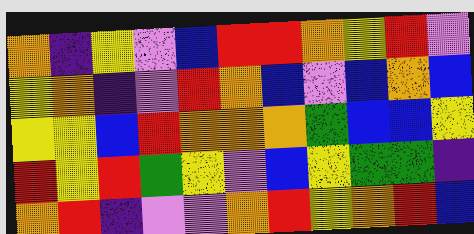[["orange", "indigo", "yellow", "violet", "blue", "red", "red", "orange", "yellow", "red", "violet"], ["yellow", "orange", "indigo", "violet", "red", "orange", "blue", "violet", "blue", "orange", "blue"], ["yellow", "yellow", "blue", "red", "orange", "orange", "orange", "green", "blue", "blue", "yellow"], ["red", "yellow", "red", "green", "yellow", "violet", "blue", "yellow", "green", "green", "indigo"], ["orange", "red", "indigo", "violet", "violet", "orange", "red", "yellow", "orange", "red", "blue"]]